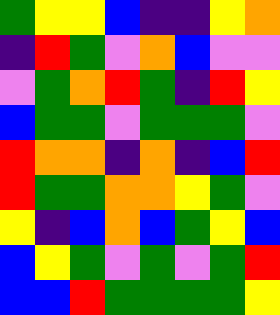[["green", "yellow", "yellow", "blue", "indigo", "indigo", "yellow", "orange"], ["indigo", "red", "green", "violet", "orange", "blue", "violet", "violet"], ["violet", "green", "orange", "red", "green", "indigo", "red", "yellow"], ["blue", "green", "green", "violet", "green", "green", "green", "violet"], ["red", "orange", "orange", "indigo", "orange", "indigo", "blue", "red"], ["red", "green", "green", "orange", "orange", "yellow", "green", "violet"], ["yellow", "indigo", "blue", "orange", "blue", "green", "yellow", "blue"], ["blue", "yellow", "green", "violet", "green", "violet", "green", "red"], ["blue", "blue", "red", "green", "green", "green", "green", "yellow"]]